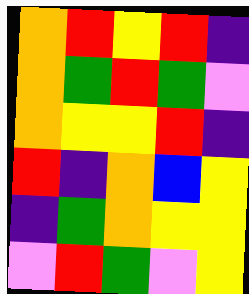[["orange", "red", "yellow", "red", "indigo"], ["orange", "green", "red", "green", "violet"], ["orange", "yellow", "yellow", "red", "indigo"], ["red", "indigo", "orange", "blue", "yellow"], ["indigo", "green", "orange", "yellow", "yellow"], ["violet", "red", "green", "violet", "yellow"]]